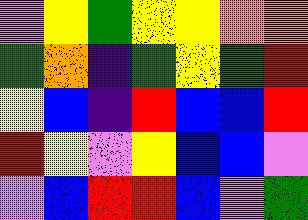[["violet", "yellow", "green", "yellow", "yellow", "orange", "orange"], ["green", "orange", "indigo", "green", "yellow", "green", "red"], ["yellow", "blue", "indigo", "red", "blue", "blue", "red"], ["red", "yellow", "violet", "yellow", "blue", "blue", "violet"], ["violet", "blue", "red", "red", "blue", "violet", "green"]]